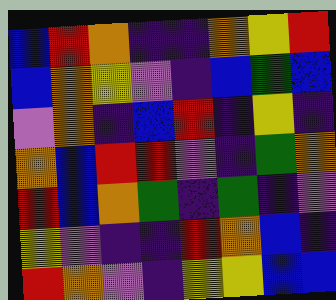[["blue", "red", "orange", "indigo", "indigo", "orange", "yellow", "red"], ["blue", "orange", "yellow", "violet", "indigo", "blue", "green", "blue"], ["violet", "orange", "indigo", "blue", "red", "indigo", "yellow", "indigo"], ["orange", "blue", "red", "red", "violet", "indigo", "green", "orange"], ["red", "blue", "orange", "green", "indigo", "green", "indigo", "violet"], ["yellow", "violet", "indigo", "indigo", "red", "orange", "blue", "indigo"], ["red", "orange", "violet", "indigo", "yellow", "yellow", "blue", "blue"]]